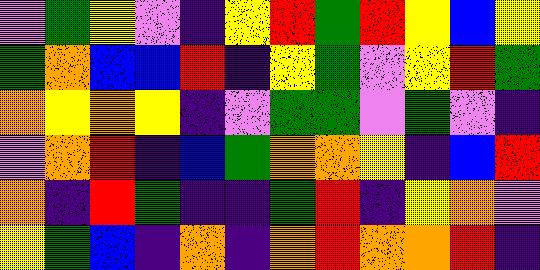[["violet", "green", "yellow", "violet", "indigo", "yellow", "red", "green", "red", "yellow", "blue", "yellow"], ["green", "orange", "blue", "blue", "red", "indigo", "yellow", "green", "violet", "yellow", "red", "green"], ["orange", "yellow", "orange", "yellow", "indigo", "violet", "green", "green", "violet", "green", "violet", "indigo"], ["violet", "orange", "red", "indigo", "blue", "green", "orange", "orange", "yellow", "indigo", "blue", "red"], ["orange", "indigo", "red", "green", "indigo", "indigo", "green", "red", "indigo", "yellow", "orange", "violet"], ["yellow", "green", "blue", "indigo", "orange", "indigo", "orange", "red", "orange", "orange", "red", "indigo"]]